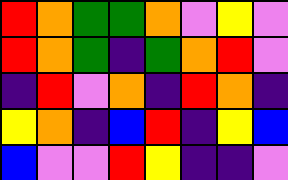[["red", "orange", "green", "green", "orange", "violet", "yellow", "violet"], ["red", "orange", "green", "indigo", "green", "orange", "red", "violet"], ["indigo", "red", "violet", "orange", "indigo", "red", "orange", "indigo"], ["yellow", "orange", "indigo", "blue", "red", "indigo", "yellow", "blue"], ["blue", "violet", "violet", "red", "yellow", "indigo", "indigo", "violet"]]